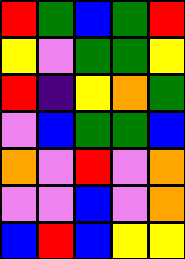[["red", "green", "blue", "green", "red"], ["yellow", "violet", "green", "green", "yellow"], ["red", "indigo", "yellow", "orange", "green"], ["violet", "blue", "green", "green", "blue"], ["orange", "violet", "red", "violet", "orange"], ["violet", "violet", "blue", "violet", "orange"], ["blue", "red", "blue", "yellow", "yellow"]]